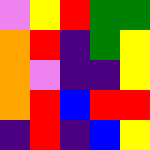[["violet", "yellow", "red", "green", "green"], ["orange", "red", "indigo", "green", "yellow"], ["orange", "violet", "indigo", "indigo", "yellow"], ["orange", "red", "blue", "red", "red"], ["indigo", "red", "indigo", "blue", "yellow"]]